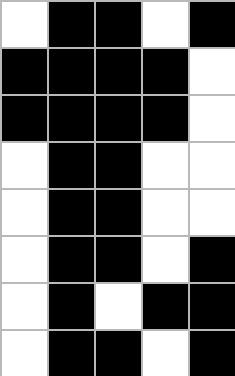[["white", "black", "black", "white", "black"], ["black", "black", "black", "black", "white"], ["black", "black", "black", "black", "white"], ["white", "black", "black", "white", "white"], ["white", "black", "black", "white", "white"], ["white", "black", "black", "white", "black"], ["white", "black", "white", "black", "black"], ["white", "black", "black", "white", "black"]]